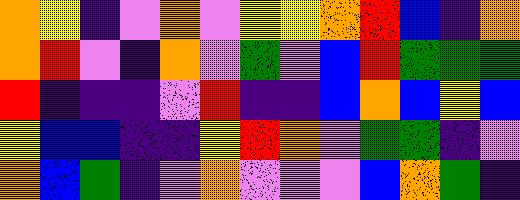[["orange", "yellow", "indigo", "violet", "orange", "violet", "yellow", "yellow", "orange", "red", "blue", "indigo", "orange"], ["orange", "red", "violet", "indigo", "orange", "violet", "green", "violet", "blue", "red", "green", "green", "green"], ["red", "indigo", "indigo", "indigo", "violet", "red", "indigo", "indigo", "blue", "orange", "blue", "yellow", "blue"], ["yellow", "blue", "blue", "indigo", "indigo", "yellow", "red", "orange", "violet", "green", "green", "indigo", "violet"], ["orange", "blue", "green", "indigo", "violet", "orange", "violet", "violet", "violet", "blue", "orange", "green", "indigo"]]